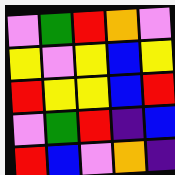[["violet", "green", "red", "orange", "violet"], ["yellow", "violet", "yellow", "blue", "yellow"], ["red", "yellow", "yellow", "blue", "red"], ["violet", "green", "red", "indigo", "blue"], ["red", "blue", "violet", "orange", "indigo"]]